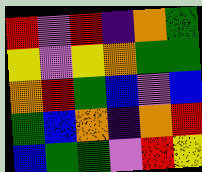[["red", "violet", "red", "indigo", "orange", "green"], ["yellow", "violet", "yellow", "orange", "green", "green"], ["orange", "red", "green", "blue", "violet", "blue"], ["green", "blue", "orange", "indigo", "orange", "red"], ["blue", "green", "green", "violet", "red", "yellow"]]